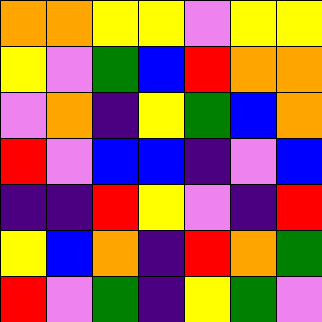[["orange", "orange", "yellow", "yellow", "violet", "yellow", "yellow"], ["yellow", "violet", "green", "blue", "red", "orange", "orange"], ["violet", "orange", "indigo", "yellow", "green", "blue", "orange"], ["red", "violet", "blue", "blue", "indigo", "violet", "blue"], ["indigo", "indigo", "red", "yellow", "violet", "indigo", "red"], ["yellow", "blue", "orange", "indigo", "red", "orange", "green"], ["red", "violet", "green", "indigo", "yellow", "green", "violet"]]